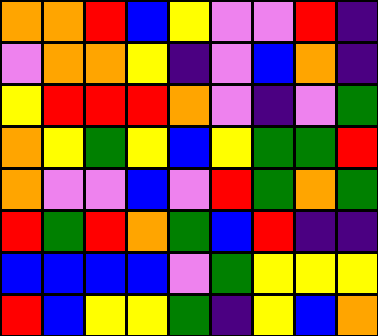[["orange", "orange", "red", "blue", "yellow", "violet", "violet", "red", "indigo"], ["violet", "orange", "orange", "yellow", "indigo", "violet", "blue", "orange", "indigo"], ["yellow", "red", "red", "red", "orange", "violet", "indigo", "violet", "green"], ["orange", "yellow", "green", "yellow", "blue", "yellow", "green", "green", "red"], ["orange", "violet", "violet", "blue", "violet", "red", "green", "orange", "green"], ["red", "green", "red", "orange", "green", "blue", "red", "indigo", "indigo"], ["blue", "blue", "blue", "blue", "violet", "green", "yellow", "yellow", "yellow"], ["red", "blue", "yellow", "yellow", "green", "indigo", "yellow", "blue", "orange"]]